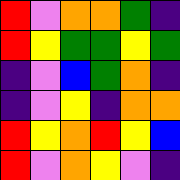[["red", "violet", "orange", "orange", "green", "indigo"], ["red", "yellow", "green", "green", "yellow", "green"], ["indigo", "violet", "blue", "green", "orange", "indigo"], ["indigo", "violet", "yellow", "indigo", "orange", "orange"], ["red", "yellow", "orange", "red", "yellow", "blue"], ["red", "violet", "orange", "yellow", "violet", "indigo"]]